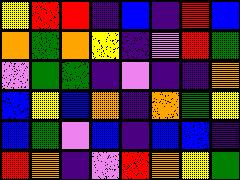[["yellow", "red", "red", "indigo", "blue", "indigo", "red", "blue"], ["orange", "green", "orange", "yellow", "indigo", "violet", "red", "green"], ["violet", "green", "green", "indigo", "violet", "indigo", "indigo", "orange"], ["blue", "yellow", "blue", "orange", "indigo", "orange", "green", "yellow"], ["blue", "green", "violet", "blue", "indigo", "blue", "blue", "indigo"], ["red", "orange", "indigo", "violet", "red", "orange", "yellow", "green"]]